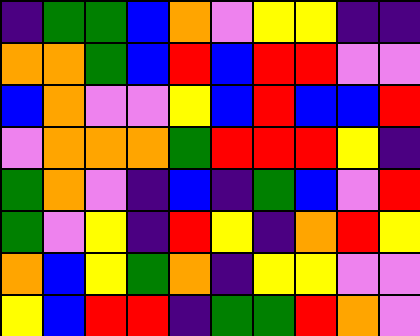[["indigo", "green", "green", "blue", "orange", "violet", "yellow", "yellow", "indigo", "indigo"], ["orange", "orange", "green", "blue", "red", "blue", "red", "red", "violet", "violet"], ["blue", "orange", "violet", "violet", "yellow", "blue", "red", "blue", "blue", "red"], ["violet", "orange", "orange", "orange", "green", "red", "red", "red", "yellow", "indigo"], ["green", "orange", "violet", "indigo", "blue", "indigo", "green", "blue", "violet", "red"], ["green", "violet", "yellow", "indigo", "red", "yellow", "indigo", "orange", "red", "yellow"], ["orange", "blue", "yellow", "green", "orange", "indigo", "yellow", "yellow", "violet", "violet"], ["yellow", "blue", "red", "red", "indigo", "green", "green", "red", "orange", "violet"]]